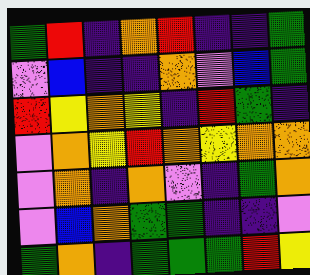[["green", "red", "indigo", "orange", "red", "indigo", "indigo", "green"], ["violet", "blue", "indigo", "indigo", "orange", "violet", "blue", "green"], ["red", "yellow", "orange", "yellow", "indigo", "red", "green", "indigo"], ["violet", "orange", "yellow", "red", "orange", "yellow", "orange", "orange"], ["violet", "orange", "indigo", "orange", "violet", "indigo", "green", "orange"], ["violet", "blue", "orange", "green", "green", "indigo", "indigo", "violet"], ["green", "orange", "indigo", "green", "green", "green", "red", "yellow"]]